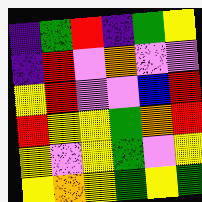[["indigo", "green", "red", "indigo", "green", "yellow"], ["indigo", "red", "violet", "orange", "violet", "violet"], ["yellow", "red", "violet", "violet", "blue", "red"], ["red", "yellow", "yellow", "green", "orange", "red"], ["yellow", "violet", "yellow", "green", "violet", "yellow"], ["yellow", "orange", "yellow", "green", "yellow", "green"]]